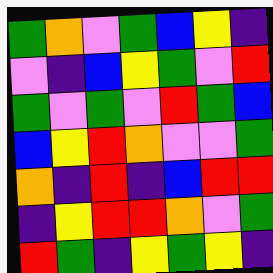[["green", "orange", "violet", "green", "blue", "yellow", "indigo"], ["violet", "indigo", "blue", "yellow", "green", "violet", "red"], ["green", "violet", "green", "violet", "red", "green", "blue"], ["blue", "yellow", "red", "orange", "violet", "violet", "green"], ["orange", "indigo", "red", "indigo", "blue", "red", "red"], ["indigo", "yellow", "red", "red", "orange", "violet", "green"], ["red", "green", "indigo", "yellow", "green", "yellow", "indigo"]]